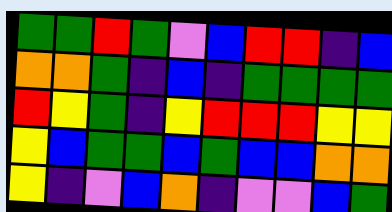[["green", "green", "red", "green", "violet", "blue", "red", "red", "indigo", "blue"], ["orange", "orange", "green", "indigo", "blue", "indigo", "green", "green", "green", "green"], ["red", "yellow", "green", "indigo", "yellow", "red", "red", "red", "yellow", "yellow"], ["yellow", "blue", "green", "green", "blue", "green", "blue", "blue", "orange", "orange"], ["yellow", "indigo", "violet", "blue", "orange", "indigo", "violet", "violet", "blue", "green"]]